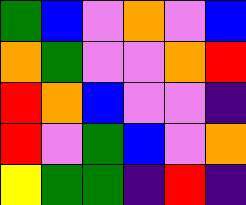[["green", "blue", "violet", "orange", "violet", "blue"], ["orange", "green", "violet", "violet", "orange", "red"], ["red", "orange", "blue", "violet", "violet", "indigo"], ["red", "violet", "green", "blue", "violet", "orange"], ["yellow", "green", "green", "indigo", "red", "indigo"]]